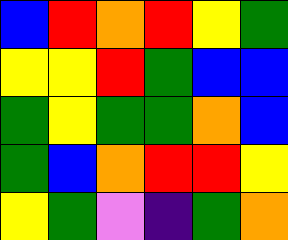[["blue", "red", "orange", "red", "yellow", "green"], ["yellow", "yellow", "red", "green", "blue", "blue"], ["green", "yellow", "green", "green", "orange", "blue"], ["green", "blue", "orange", "red", "red", "yellow"], ["yellow", "green", "violet", "indigo", "green", "orange"]]